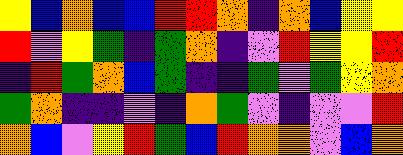[["yellow", "blue", "orange", "blue", "blue", "red", "red", "orange", "indigo", "orange", "blue", "yellow", "yellow"], ["red", "violet", "yellow", "green", "indigo", "green", "orange", "indigo", "violet", "red", "yellow", "yellow", "red"], ["indigo", "red", "green", "orange", "blue", "green", "indigo", "indigo", "green", "violet", "green", "yellow", "orange"], ["green", "orange", "indigo", "indigo", "violet", "indigo", "orange", "green", "violet", "indigo", "violet", "violet", "red"], ["orange", "blue", "violet", "yellow", "red", "green", "blue", "red", "orange", "orange", "violet", "blue", "orange"]]